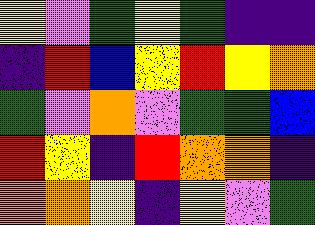[["yellow", "violet", "green", "yellow", "green", "indigo", "indigo"], ["indigo", "red", "blue", "yellow", "red", "yellow", "orange"], ["green", "violet", "orange", "violet", "green", "green", "blue"], ["red", "yellow", "indigo", "red", "orange", "orange", "indigo"], ["orange", "orange", "yellow", "indigo", "yellow", "violet", "green"]]